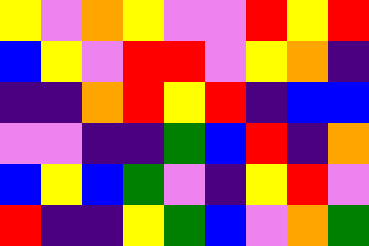[["yellow", "violet", "orange", "yellow", "violet", "violet", "red", "yellow", "red"], ["blue", "yellow", "violet", "red", "red", "violet", "yellow", "orange", "indigo"], ["indigo", "indigo", "orange", "red", "yellow", "red", "indigo", "blue", "blue"], ["violet", "violet", "indigo", "indigo", "green", "blue", "red", "indigo", "orange"], ["blue", "yellow", "blue", "green", "violet", "indigo", "yellow", "red", "violet"], ["red", "indigo", "indigo", "yellow", "green", "blue", "violet", "orange", "green"]]